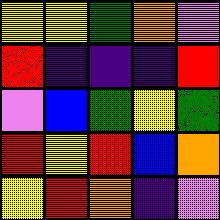[["yellow", "yellow", "green", "orange", "violet"], ["red", "indigo", "indigo", "indigo", "red"], ["violet", "blue", "green", "yellow", "green"], ["red", "yellow", "red", "blue", "orange"], ["yellow", "red", "orange", "indigo", "violet"]]